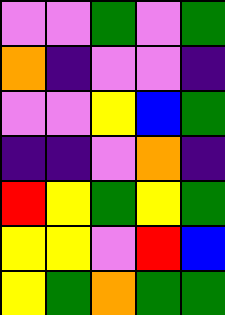[["violet", "violet", "green", "violet", "green"], ["orange", "indigo", "violet", "violet", "indigo"], ["violet", "violet", "yellow", "blue", "green"], ["indigo", "indigo", "violet", "orange", "indigo"], ["red", "yellow", "green", "yellow", "green"], ["yellow", "yellow", "violet", "red", "blue"], ["yellow", "green", "orange", "green", "green"]]